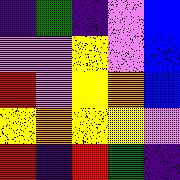[["indigo", "green", "indigo", "violet", "blue"], ["violet", "violet", "yellow", "violet", "blue"], ["red", "violet", "yellow", "orange", "blue"], ["yellow", "orange", "yellow", "yellow", "violet"], ["red", "indigo", "red", "green", "indigo"]]